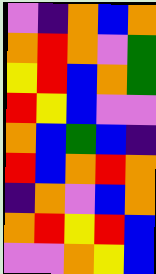[["violet", "indigo", "orange", "blue", "orange"], ["orange", "red", "orange", "violet", "green"], ["yellow", "red", "blue", "orange", "green"], ["red", "yellow", "blue", "violet", "violet"], ["orange", "blue", "green", "blue", "indigo"], ["red", "blue", "orange", "red", "orange"], ["indigo", "orange", "violet", "blue", "orange"], ["orange", "red", "yellow", "red", "blue"], ["violet", "violet", "orange", "yellow", "blue"]]